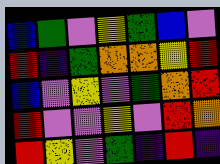[["blue", "green", "violet", "yellow", "green", "blue", "violet"], ["red", "indigo", "green", "orange", "orange", "yellow", "red"], ["blue", "violet", "yellow", "violet", "green", "orange", "red"], ["red", "violet", "violet", "yellow", "violet", "red", "orange"], ["red", "yellow", "violet", "green", "indigo", "red", "indigo"]]